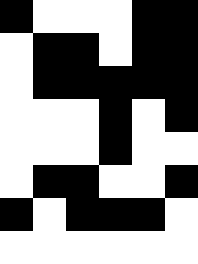[["black", "white", "white", "white", "black", "black"], ["white", "black", "black", "white", "black", "black"], ["white", "black", "black", "black", "black", "black"], ["white", "white", "white", "black", "white", "black"], ["white", "white", "white", "black", "white", "white"], ["white", "black", "black", "white", "white", "black"], ["black", "white", "black", "black", "black", "white"], ["white", "white", "white", "white", "white", "white"]]